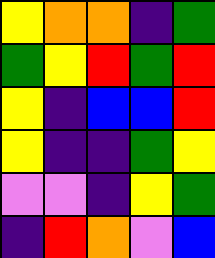[["yellow", "orange", "orange", "indigo", "green"], ["green", "yellow", "red", "green", "red"], ["yellow", "indigo", "blue", "blue", "red"], ["yellow", "indigo", "indigo", "green", "yellow"], ["violet", "violet", "indigo", "yellow", "green"], ["indigo", "red", "orange", "violet", "blue"]]